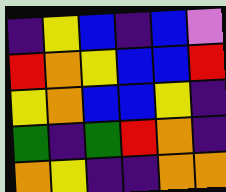[["indigo", "yellow", "blue", "indigo", "blue", "violet"], ["red", "orange", "yellow", "blue", "blue", "red"], ["yellow", "orange", "blue", "blue", "yellow", "indigo"], ["green", "indigo", "green", "red", "orange", "indigo"], ["orange", "yellow", "indigo", "indigo", "orange", "orange"]]